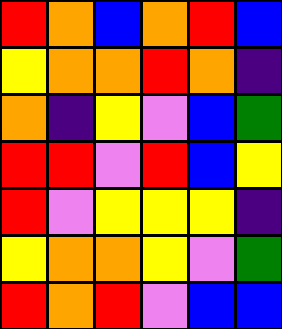[["red", "orange", "blue", "orange", "red", "blue"], ["yellow", "orange", "orange", "red", "orange", "indigo"], ["orange", "indigo", "yellow", "violet", "blue", "green"], ["red", "red", "violet", "red", "blue", "yellow"], ["red", "violet", "yellow", "yellow", "yellow", "indigo"], ["yellow", "orange", "orange", "yellow", "violet", "green"], ["red", "orange", "red", "violet", "blue", "blue"]]